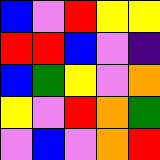[["blue", "violet", "red", "yellow", "yellow"], ["red", "red", "blue", "violet", "indigo"], ["blue", "green", "yellow", "violet", "orange"], ["yellow", "violet", "red", "orange", "green"], ["violet", "blue", "violet", "orange", "red"]]